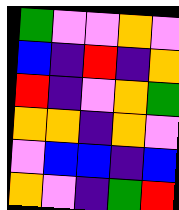[["green", "violet", "violet", "orange", "violet"], ["blue", "indigo", "red", "indigo", "orange"], ["red", "indigo", "violet", "orange", "green"], ["orange", "orange", "indigo", "orange", "violet"], ["violet", "blue", "blue", "indigo", "blue"], ["orange", "violet", "indigo", "green", "red"]]